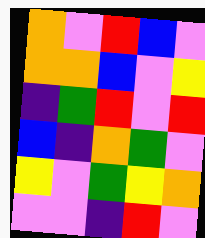[["orange", "violet", "red", "blue", "violet"], ["orange", "orange", "blue", "violet", "yellow"], ["indigo", "green", "red", "violet", "red"], ["blue", "indigo", "orange", "green", "violet"], ["yellow", "violet", "green", "yellow", "orange"], ["violet", "violet", "indigo", "red", "violet"]]